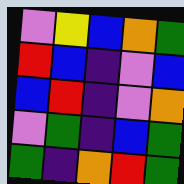[["violet", "yellow", "blue", "orange", "green"], ["red", "blue", "indigo", "violet", "blue"], ["blue", "red", "indigo", "violet", "orange"], ["violet", "green", "indigo", "blue", "green"], ["green", "indigo", "orange", "red", "green"]]